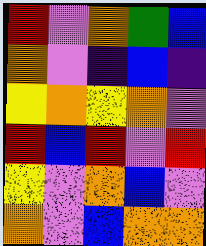[["red", "violet", "orange", "green", "blue"], ["orange", "violet", "indigo", "blue", "indigo"], ["yellow", "orange", "yellow", "orange", "violet"], ["red", "blue", "red", "violet", "red"], ["yellow", "violet", "orange", "blue", "violet"], ["orange", "violet", "blue", "orange", "orange"]]